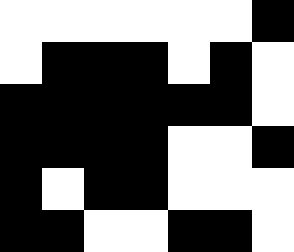[["white", "white", "white", "white", "white", "white", "black"], ["white", "black", "black", "black", "white", "black", "white"], ["black", "black", "black", "black", "black", "black", "white"], ["black", "black", "black", "black", "white", "white", "black"], ["black", "white", "black", "black", "white", "white", "white"], ["black", "black", "white", "white", "black", "black", "white"]]